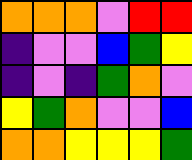[["orange", "orange", "orange", "violet", "red", "red"], ["indigo", "violet", "violet", "blue", "green", "yellow"], ["indigo", "violet", "indigo", "green", "orange", "violet"], ["yellow", "green", "orange", "violet", "violet", "blue"], ["orange", "orange", "yellow", "yellow", "yellow", "green"]]